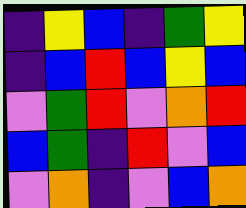[["indigo", "yellow", "blue", "indigo", "green", "yellow"], ["indigo", "blue", "red", "blue", "yellow", "blue"], ["violet", "green", "red", "violet", "orange", "red"], ["blue", "green", "indigo", "red", "violet", "blue"], ["violet", "orange", "indigo", "violet", "blue", "orange"]]